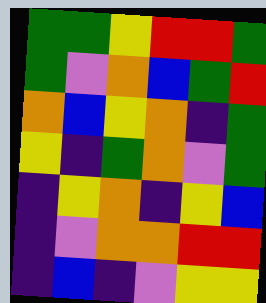[["green", "green", "yellow", "red", "red", "green"], ["green", "violet", "orange", "blue", "green", "red"], ["orange", "blue", "yellow", "orange", "indigo", "green"], ["yellow", "indigo", "green", "orange", "violet", "green"], ["indigo", "yellow", "orange", "indigo", "yellow", "blue"], ["indigo", "violet", "orange", "orange", "red", "red"], ["indigo", "blue", "indigo", "violet", "yellow", "yellow"]]